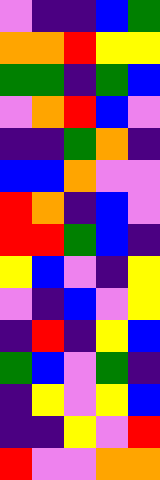[["violet", "indigo", "indigo", "blue", "green"], ["orange", "orange", "red", "yellow", "yellow"], ["green", "green", "indigo", "green", "blue"], ["violet", "orange", "red", "blue", "violet"], ["indigo", "indigo", "green", "orange", "indigo"], ["blue", "blue", "orange", "violet", "violet"], ["red", "orange", "indigo", "blue", "violet"], ["red", "red", "green", "blue", "indigo"], ["yellow", "blue", "violet", "indigo", "yellow"], ["violet", "indigo", "blue", "violet", "yellow"], ["indigo", "red", "indigo", "yellow", "blue"], ["green", "blue", "violet", "green", "indigo"], ["indigo", "yellow", "violet", "yellow", "blue"], ["indigo", "indigo", "yellow", "violet", "red"], ["red", "violet", "violet", "orange", "orange"]]